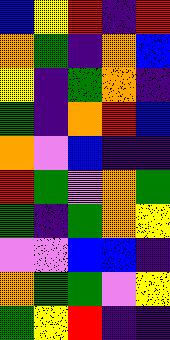[["blue", "yellow", "red", "indigo", "red"], ["orange", "green", "indigo", "orange", "blue"], ["yellow", "indigo", "green", "orange", "indigo"], ["green", "indigo", "orange", "red", "blue"], ["orange", "violet", "blue", "indigo", "indigo"], ["red", "green", "violet", "orange", "green"], ["green", "indigo", "green", "orange", "yellow"], ["violet", "violet", "blue", "blue", "indigo"], ["orange", "green", "green", "violet", "yellow"], ["green", "yellow", "red", "indigo", "indigo"]]